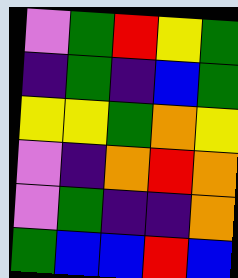[["violet", "green", "red", "yellow", "green"], ["indigo", "green", "indigo", "blue", "green"], ["yellow", "yellow", "green", "orange", "yellow"], ["violet", "indigo", "orange", "red", "orange"], ["violet", "green", "indigo", "indigo", "orange"], ["green", "blue", "blue", "red", "blue"]]